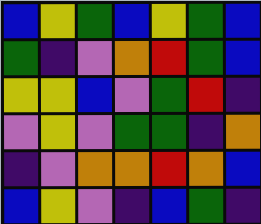[["blue", "yellow", "green", "blue", "yellow", "green", "blue"], ["green", "indigo", "violet", "orange", "red", "green", "blue"], ["yellow", "yellow", "blue", "violet", "green", "red", "indigo"], ["violet", "yellow", "violet", "green", "green", "indigo", "orange"], ["indigo", "violet", "orange", "orange", "red", "orange", "blue"], ["blue", "yellow", "violet", "indigo", "blue", "green", "indigo"]]